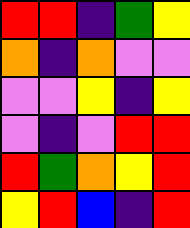[["red", "red", "indigo", "green", "yellow"], ["orange", "indigo", "orange", "violet", "violet"], ["violet", "violet", "yellow", "indigo", "yellow"], ["violet", "indigo", "violet", "red", "red"], ["red", "green", "orange", "yellow", "red"], ["yellow", "red", "blue", "indigo", "red"]]